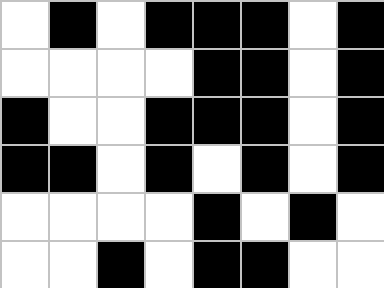[["white", "black", "white", "black", "black", "black", "white", "black"], ["white", "white", "white", "white", "black", "black", "white", "black"], ["black", "white", "white", "black", "black", "black", "white", "black"], ["black", "black", "white", "black", "white", "black", "white", "black"], ["white", "white", "white", "white", "black", "white", "black", "white"], ["white", "white", "black", "white", "black", "black", "white", "white"]]